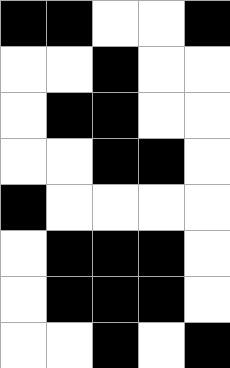[["black", "black", "white", "white", "black"], ["white", "white", "black", "white", "white"], ["white", "black", "black", "white", "white"], ["white", "white", "black", "black", "white"], ["black", "white", "white", "white", "white"], ["white", "black", "black", "black", "white"], ["white", "black", "black", "black", "white"], ["white", "white", "black", "white", "black"]]